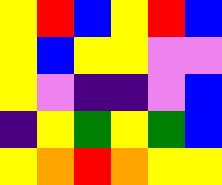[["yellow", "red", "blue", "yellow", "red", "blue"], ["yellow", "blue", "yellow", "yellow", "violet", "violet"], ["yellow", "violet", "indigo", "indigo", "violet", "blue"], ["indigo", "yellow", "green", "yellow", "green", "blue"], ["yellow", "orange", "red", "orange", "yellow", "yellow"]]